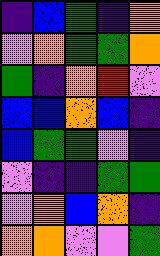[["indigo", "blue", "green", "indigo", "orange"], ["violet", "orange", "green", "green", "orange"], ["green", "indigo", "orange", "red", "violet"], ["blue", "blue", "orange", "blue", "indigo"], ["blue", "green", "green", "violet", "indigo"], ["violet", "indigo", "indigo", "green", "green"], ["violet", "orange", "blue", "orange", "indigo"], ["orange", "orange", "violet", "violet", "green"]]